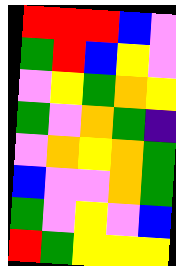[["red", "red", "red", "blue", "violet"], ["green", "red", "blue", "yellow", "violet"], ["violet", "yellow", "green", "orange", "yellow"], ["green", "violet", "orange", "green", "indigo"], ["violet", "orange", "yellow", "orange", "green"], ["blue", "violet", "violet", "orange", "green"], ["green", "violet", "yellow", "violet", "blue"], ["red", "green", "yellow", "yellow", "yellow"]]